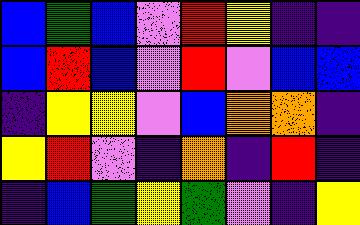[["blue", "green", "blue", "violet", "red", "yellow", "indigo", "indigo"], ["blue", "red", "blue", "violet", "red", "violet", "blue", "blue"], ["indigo", "yellow", "yellow", "violet", "blue", "orange", "orange", "indigo"], ["yellow", "red", "violet", "indigo", "orange", "indigo", "red", "indigo"], ["indigo", "blue", "green", "yellow", "green", "violet", "indigo", "yellow"]]